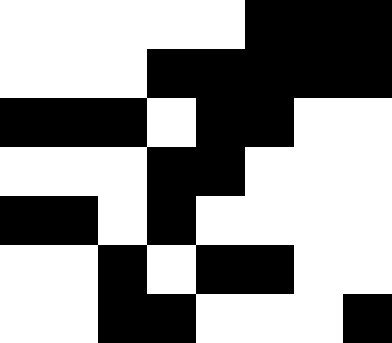[["white", "white", "white", "white", "white", "black", "black", "black"], ["white", "white", "white", "black", "black", "black", "black", "black"], ["black", "black", "black", "white", "black", "black", "white", "white"], ["white", "white", "white", "black", "black", "white", "white", "white"], ["black", "black", "white", "black", "white", "white", "white", "white"], ["white", "white", "black", "white", "black", "black", "white", "white"], ["white", "white", "black", "black", "white", "white", "white", "black"]]